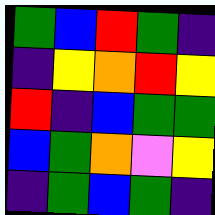[["green", "blue", "red", "green", "indigo"], ["indigo", "yellow", "orange", "red", "yellow"], ["red", "indigo", "blue", "green", "green"], ["blue", "green", "orange", "violet", "yellow"], ["indigo", "green", "blue", "green", "indigo"]]